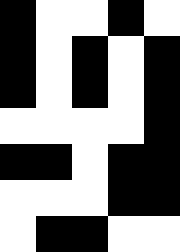[["black", "white", "white", "black", "white"], ["black", "white", "black", "white", "black"], ["black", "white", "black", "white", "black"], ["white", "white", "white", "white", "black"], ["black", "black", "white", "black", "black"], ["white", "white", "white", "black", "black"], ["white", "black", "black", "white", "white"]]